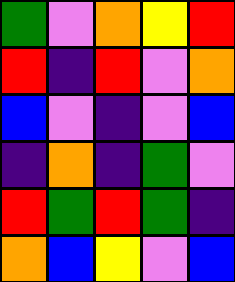[["green", "violet", "orange", "yellow", "red"], ["red", "indigo", "red", "violet", "orange"], ["blue", "violet", "indigo", "violet", "blue"], ["indigo", "orange", "indigo", "green", "violet"], ["red", "green", "red", "green", "indigo"], ["orange", "blue", "yellow", "violet", "blue"]]